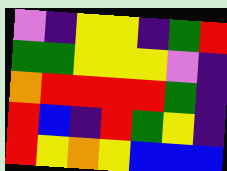[["violet", "indigo", "yellow", "yellow", "indigo", "green", "red"], ["green", "green", "yellow", "yellow", "yellow", "violet", "indigo"], ["orange", "red", "red", "red", "red", "green", "indigo"], ["red", "blue", "indigo", "red", "green", "yellow", "indigo"], ["red", "yellow", "orange", "yellow", "blue", "blue", "blue"]]